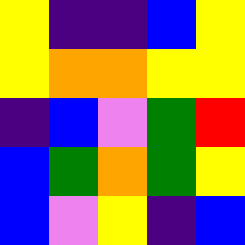[["yellow", "indigo", "indigo", "blue", "yellow"], ["yellow", "orange", "orange", "yellow", "yellow"], ["indigo", "blue", "violet", "green", "red"], ["blue", "green", "orange", "green", "yellow"], ["blue", "violet", "yellow", "indigo", "blue"]]